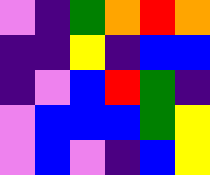[["violet", "indigo", "green", "orange", "red", "orange"], ["indigo", "indigo", "yellow", "indigo", "blue", "blue"], ["indigo", "violet", "blue", "red", "green", "indigo"], ["violet", "blue", "blue", "blue", "green", "yellow"], ["violet", "blue", "violet", "indigo", "blue", "yellow"]]